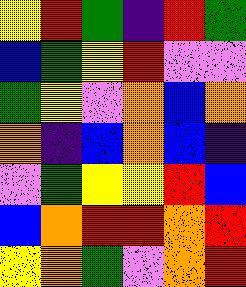[["yellow", "red", "green", "indigo", "red", "green"], ["blue", "green", "yellow", "red", "violet", "violet"], ["green", "yellow", "violet", "orange", "blue", "orange"], ["orange", "indigo", "blue", "orange", "blue", "indigo"], ["violet", "green", "yellow", "yellow", "red", "blue"], ["blue", "orange", "red", "red", "orange", "red"], ["yellow", "orange", "green", "violet", "orange", "red"]]